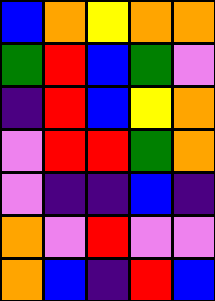[["blue", "orange", "yellow", "orange", "orange"], ["green", "red", "blue", "green", "violet"], ["indigo", "red", "blue", "yellow", "orange"], ["violet", "red", "red", "green", "orange"], ["violet", "indigo", "indigo", "blue", "indigo"], ["orange", "violet", "red", "violet", "violet"], ["orange", "blue", "indigo", "red", "blue"]]